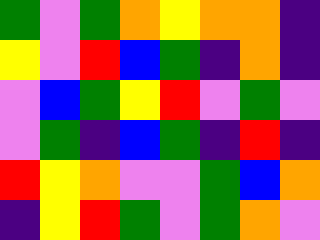[["green", "violet", "green", "orange", "yellow", "orange", "orange", "indigo"], ["yellow", "violet", "red", "blue", "green", "indigo", "orange", "indigo"], ["violet", "blue", "green", "yellow", "red", "violet", "green", "violet"], ["violet", "green", "indigo", "blue", "green", "indigo", "red", "indigo"], ["red", "yellow", "orange", "violet", "violet", "green", "blue", "orange"], ["indigo", "yellow", "red", "green", "violet", "green", "orange", "violet"]]